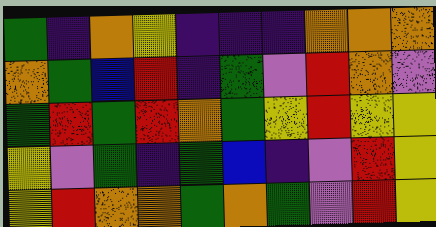[["green", "indigo", "orange", "yellow", "indigo", "indigo", "indigo", "orange", "orange", "orange"], ["orange", "green", "blue", "red", "indigo", "green", "violet", "red", "orange", "violet"], ["green", "red", "green", "red", "orange", "green", "yellow", "red", "yellow", "yellow"], ["yellow", "violet", "green", "indigo", "green", "blue", "indigo", "violet", "red", "yellow"], ["yellow", "red", "orange", "orange", "green", "orange", "green", "violet", "red", "yellow"]]